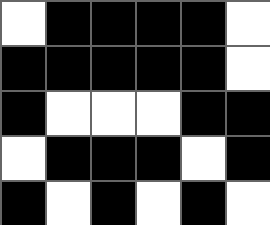[["white", "black", "black", "black", "black", "white"], ["black", "black", "black", "black", "black", "white"], ["black", "white", "white", "white", "black", "black"], ["white", "black", "black", "black", "white", "black"], ["black", "white", "black", "white", "black", "white"]]